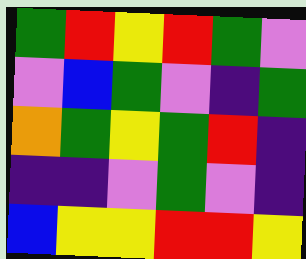[["green", "red", "yellow", "red", "green", "violet"], ["violet", "blue", "green", "violet", "indigo", "green"], ["orange", "green", "yellow", "green", "red", "indigo"], ["indigo", "indigo", "violet", "green", "violet", "indigo"], ["blue", "yellow", "yellow", "red", "red", "yellow"]]